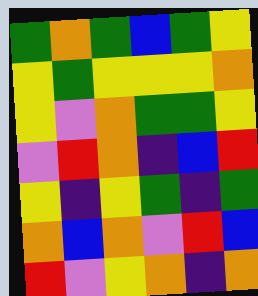[["green", "orange", "green", "blue", "green", "yellow"], ["yellow", "green", "yellow", "yellow", "yellow", "orange"], ["yellow", "violet", "orange", "green", "green", "yellow"], ["violet", "red", "orange", "indigo", "blue", "red"], ["yellow", "indigo", "yellow", "green", "indigo", "green"], ["orange", "blue", "orange", "violet", "red", "blue"], ["red", "violet", "yellow", "orange", "indigo", "orange"]]